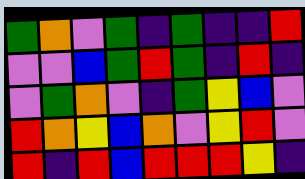[["green", "orange", "violet", "green", "indigo", "green", "indigo", "indigo", "red"], ["violet", "violet", "blue", "green", "red", "green", "indigo", "red", "indigo"], ["violet", "green", "orange", "violet", "indigo", "green", "yellow", "blue", "violet"], ["red", "orange", "yellow", "blue", "orange", "violet", "yellow", "red", "violet"], ["red", "indigo", "red", "blue", "red", "red", "red", "yellow", "indigo"]]